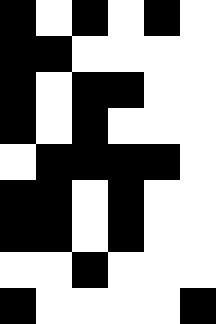[["black", "white", "black", "white", "black", "white"], ["black", "black", "white", "white", "white", "white"], ["black", "white", "black", "black", "white", "white"], ["black", "white", "black", "white", "white", "white"], ["white", "black", "black", "black", "black", "white"], ["black", "black", "white", "black", "white", "white"], ["black", "black", "white", "black", "white", "white"], ["white", "white", "black", "white", "white", "white"], ["black", "white", "white", "white", "white", "black"]]